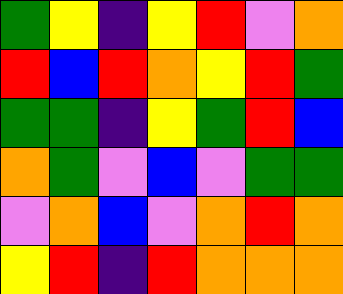[["green", "yellow", "indigo", "yellow", "red", "violet", "orange"], ["red", "blue", "red", "orange", "yellow", "red", "green"], ["green", "green", "indigo", "yellow", "green", "red", "blue"], ["orange", "green", "violet", "blue", "violet", "green", "green"], ["violet", "orange", "blue", "violet", "orange", "red", "orange"], ["yellow", "red", "indigo", "red", "orange", "orange", "orange"]]